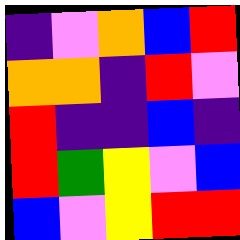[["indigo", "violet", "orange", "blue", "red"], ["orange", "orange", "indigo", "red", "violet"], ["red", "indigo", "indigo", "blue", "indigo"], ["red", "green", "yellow", "violet", "blue"], ["blue", "violet", "yellow", "red", "red"]]